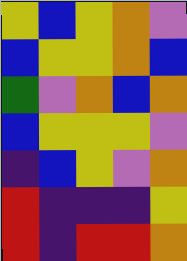[["yellow", "blue", "yellow", "orange", "violet"], ["blue", "yellow", "yellow", "orange", "blue"], ["green", "violet", "orange", "blue", "orange"], ["blue", "yellow", "yellow", "yellow", "violet"], ["indigo", "blue", "yellow", "violet", "orange"], ["red", "indigo", "indigo", "indigo", "yellow"], ["red", "indigo", "red", "red", "orange"]]